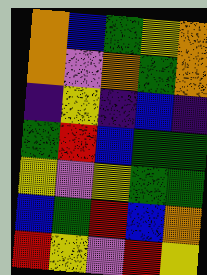[["orange", "blue", "green", "yellow", "orange"], ["orange", "violet", "orange", "green", "orange"], ["indigo", "yellow", "indigo", "blue", "indigo"], ["green", "red", "blue", "green", "green"], ["yellow", "violet", "yellow", "green", "green"], ["blue", "green", "red", "blue", "orange"], ["red", "yellow", "violet", "red", "yellow"]]